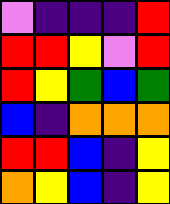[["violet", "indigo", "indigo", "indigo", "red"], ["red", "red", "yellow", "violet", "red"], ["red", "yellow", "green", "blue", "green"], ["blue", "indigo", "orange", "orange", "orange"], ["red", "red", "blue", "indigo", "yellow"], ["orange", "yellow", "blue", "indigo", "yellow"]]